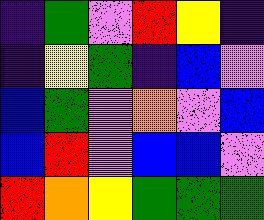[["indigo", "green", "violet", "red", "yellow", "indigo"], ["indigo", "yellow", "green", "indigo", "blue", "violet"], ["blue", "green", "violet", "orange", "violet", "blue"], ["blue", "red", "violet", "blue", "blue", "violet"], ["red", "orange", "yellow", "green", "green", "green"]]